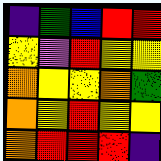[["indigo", "green", "blue", "red", "red"], ["yellow", "violet", "red", "yellow", "yellow"], ["orange", "yellow", "yellow", "orange", "green"], ["orange", "yellow", "red", "yellow", "yellow"], ["orange", "red", "red", "red", "indigo"]]